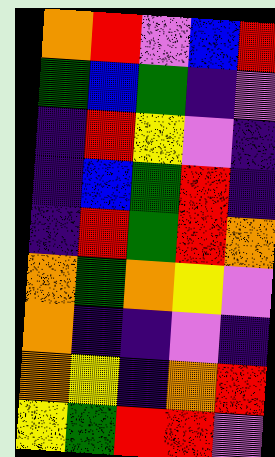[["orange", "red", "violet", "blue", "red"], ["green", "blue", "green", "indigo", "violet"], ["indigo", "red", "yellow", "violet", "indigo"], ["indigo", "blue", "green", "red", "indigo"], ["indigo", "red", "green", "red", "orange"], ["orange", "green", "orange", "yellow", "violet"], ["orange", "indigo", "indigo", "violet", "indigo"], ["orange", "yellow", "indigo", "orange", "red"], ["yellow", "green", "red", "red", "violet"]]